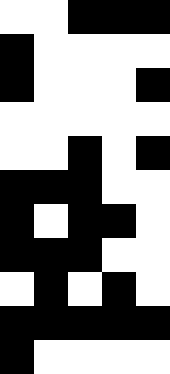[["white", "white", "black", "black", "black"], ["black", "white", "white", "white", "white"], ["black", "white", "white", "white", "black"], ["white", "white", "white", "white", "white"], ["white", "white", "black", "white", "black"], ["black", "black", "black", "white", "white"], ["black", "white", "black", "black", "white"], ["black", "black", "black", "white", "white"], ["white", "black", "white", "black", "white"], ["black", "black", "black", "black", "black"], ["black", "white", "white", "white", "white"]]